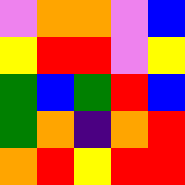[["violet", "orange", "orange", "violet", "blue"], ["yellow", "red", "red", "violet", "yellow"], ["green", "blue", "green", "red", "blue"], ["green", "orange", "indigo", "orange", "red"], ["orange", "red", "yellow", "red", "red"]]